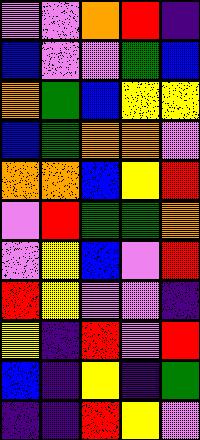[["violet", "violet", "orange", "red", "indigo"], ["blue", "violet", "violet", "green", "blue"], ["orange", "green", "blue", "yellow", "yellow"], ["blue", "green", "orange", "orange", "violet"], ["orange", "orange", "blue", "yellow", "red"], ["violet", "red", "green", "green", "orange"], ["violet", "yellow", "blue", "violet", "red"], ["red", "yellow", "violet", "violet", "indigo"], ["yellow", "indigo", "red", "violet", "red"], ["blue", "indigo", "yellow", "indigo", "green"], ["indigo", "indigo", "red", "yellow", "violet"]]